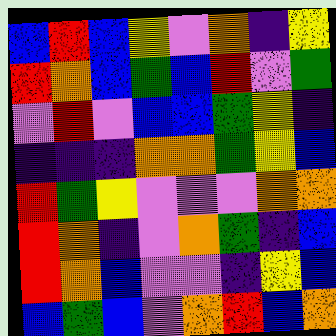[["blue", "red", "blue", "yellow", "violet", "orange", "indigo", "yellow"], ["red", "orange", "blue", "green", "blue", "red", "violet", "green"], ["violet", "red", "violet", "blue", "blue", "green", "yellow", "indigo"], ["indigo", "indigo", "indigo", "orange", "orange", "green", "yellow", "blue"], ["red", "green", "yellow", "violet", "violet", "violet", "orange", "orange"], ["red", "orange", "indigo", "violet", "orange", "green", "indigo", "blue"], ["red", "orange", "blue", "violet", "violet", "indigo", "yellow", "blue"], ["blue", "green", "blue", "violet", "orange", "red", "blue", "orange"]]